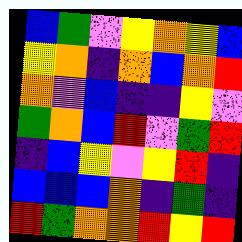[["blue", "green", "violet", "yellow", "orange", "yellow", "blue"], ["yellow", "orange", "indigo", "orange", "blue", "orange", "red"], ["orange", "violet", "blue", "indigo", "indigo", "yellow", "violet"], ["green", "orange", "blue", "red", "violet", "green", "red"], ["indigo", "blue", "yellow", "violet", "yellow", "red", "indigo"], ["blue", "blue", "blue", "orange", "indigo", "green", "indigo"], ["red", "green", "orange", "orange", "red", "yellow", "red"]]